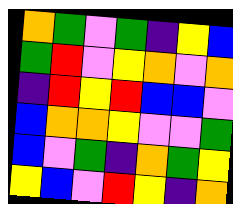[["orange", "green", "violet", "green", "indigo", "yellow", "blue"], ["green", "red", "violet", "yellow", "orange", "violet", "orange"], ["indigo", "red", "yellow", "red", "blue", "blue", "violet"], ["blue", "orange", "orange", "yellow", "violet", "violet", "green"], ["blue", "violet", "green", "indigo", "orange", "green", "yellow"], ["yellow", "blue", "violet", "red", "yellow", "indigo", "orange"]]